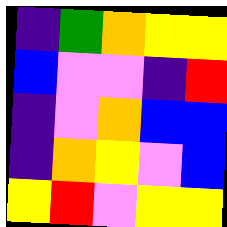[["indigo", "green", "orange", "yellow", "yellow"], ["blue", "violet", "violet", "indigo", "red"], ["indigo", "violet", "orange", "blue", "blue"], ["indigo", "orange", "yellow", "violet", "blue"], ["yellow", "red", "violet", "yellow", "yellow"]]